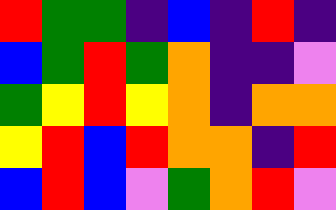[["red", "green", "green", "indigo", "blue", "indigo", "red", "indigo"], ["blue", "green", "red", "green", "orange", "indigo", "indigo", "violet"], ["green", "yellow", "red", "yellow", "orange", "indigo", "orange", "orange"], ["yellow", "red", "blue", "red", "orange", "orange", "indigo", "red"], ["blue", "red", "blue", "violet", "green", "orange", "red", "violet"]]